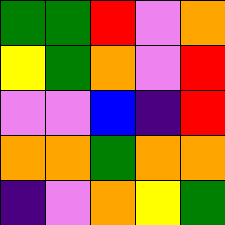[["green", "green", "red", "violet", "orange"], ["yellow", "green", "orange", "violet", "red"], ["violet", "violet", "blue", "indigo", "red"], ["orange", "orange", "green", "orange", "orange"], ["indigo", "violet", "orange", "yellow", "green"]]